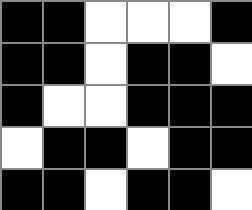[["black", "black", "white", "white", "white", "black"], ["black", "black", "white", "black", "black", "white"], ["black", "white", "white", "black", "black", "black"], ["white", "black", "black", "white", "black", "black"], ["black", "black", "white", "black", "black", "white"]]